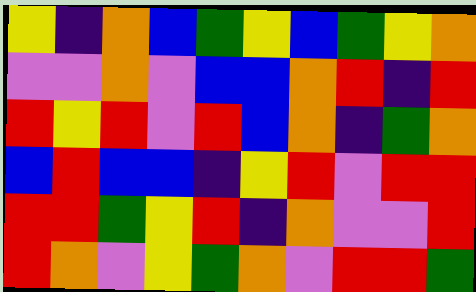[["yellow", "indigo", "orange", "blue", "green", "yellow", "blue", "green", "yellow", "orange"], ["violet", "violet", "orange", "violet", "blue", "blue", "orange", "red", "indigo", "red"], ["red", "yellow", "red", "violet", "red", "blue", "orange", "indigo", "green", "orange"], ["blue", "red", "blue", "blue", "indigo", "yellow", "red", "violet", "red", "red"], ["red", "red", "green", "yellow", "red", "indigo", "orange", "violet", "violet", "red"], ["red", "orange", "violet", "yellow", "green", "orange", "violet", "red", "red", "green"]]